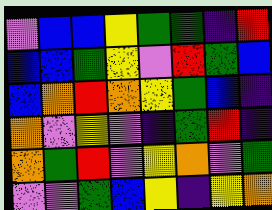[["violet", "blue", "blue", "yellow", "green", "green", "indigo", "red"], ["blue", "blue", "green", "yellow", "violet", "red", "green", "blue"], ["blue", "orange", "red", "orange", "yellow", "green", "blue", "indigo"], ["orange", "violet", "yellow", "violet", "indigo", "green", "red", "indigo"], ["orange", "green", "red", "violet", "yellow", "orange", "violet", "green"], ["violet", "violet", "green", "blue", "yellow", "indigo", "yellow", "orange"]]